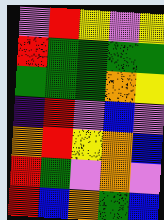[["violet", "red", "yellow", "violet", "yellow"], ["red", "green", "green", "green", "green"], ["green", "green", "green", "orange", "yellow"], ["indigo", "red", "violet", "blue", "violet"], ["orange", "red", "yellow", "orange", "blue"], ["red", "green", "violet", "orange", "violet"], ["red", "blue", "orange", "green", "blue"]]